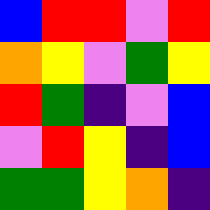[["blue", "red", "red", "violet", "red"], ["orange", "yellow", "violet", "green", "yellow"], ["red", "green", "indigo", "violet", "blue"], ["violet", "red", "yellow", "indigo", "blue"], ["green", "green", "yellow", "orange", "indigo"]]